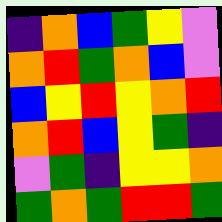[["indigo", "orange", "blue", "green", "yellow", "violet"], ["orange", "red", "green", "orange", "blue", "violet"], ["blue", "yellow", "red", "yellow", "orange", "red"], ["orange", "red", "blue", "yellow", "green", "indigo"], ["violet", "green", "indigo", "yellow", "yellow", "orange"], ["green", "orange", "green", "red", "red", "green"]]